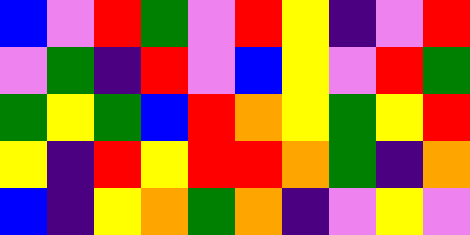[["blue", "violet", "red", "green", "violet", "red", "yellow", "indigo", "violet", "red"], ["violet", "green", "indigo", "red", "violet", "blue", "yellow", "violet", "red", "green"], ["green", "yellow", "green", "blue", "red", "orange", "yellow", "green", "yellow", "red"], ["yellow", "indigo", "red", "yellow", "red", "red", "orange", "green", "indigo", "orange"], ["blue", "indigo", "yellow", "orange", "green", "orange", "indigo", "violet", "yellow", "violet"]]